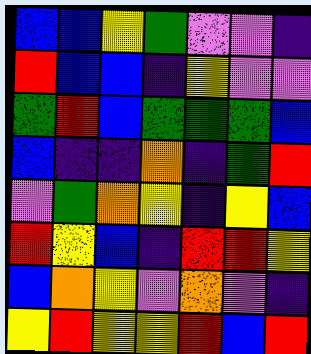[["blue", "blue", "yellow", "green", "violet", "violet", "indigo"], ["red", "blue", "blue", "indigo", "yellow", "violet", "violet"], ["green", "red", "blue", "green", "green", "green", "blue"], ["blue", "indigo", "indigo", "orange", "indigo", "green", "red"], ["violet", "green", "orange", "yellow", "indigo", "yellow", "blue"], ["red", "yellow", "blue", "indigo", "red", "red", "yellow"], ["blue", "orange", "yellow", "violet", "orange", "violet", "indigo"], ["yellow", "red", "yellow", "yellow", "red", "blue", "red"]]